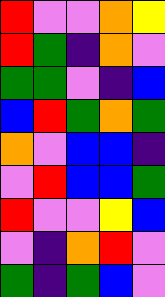[["red", "violet", "violet", "orange", "yellow"], ["red", "green", "indigo", "orange", "violet"], ["green", "green", "violet", "indigo", "blue"], ["blue", "red", "green", "orange", "green"], ["orange", "violet", "blue", "blue", "indigo"], ["violet", "red", "blue", "blue", "green"], ["red", "violet", "violet", "yellow", "blue"], ["violet", "indigo", "orange", "red", "violet"], ["green", "indigo", "green", "blue", "violet"]]